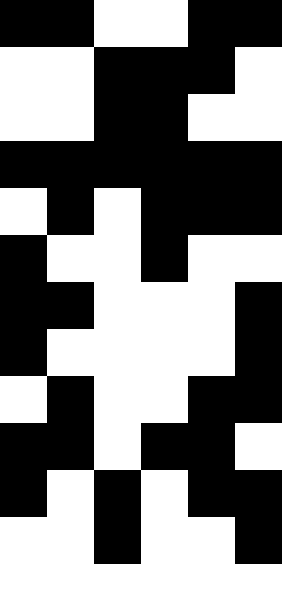[["black", "black", "white", "white", "black", "black"], ["white", "white", "black", "black", "black", "white"], ["white", "white", "black", "black", "white", "white"], ["black", "black", "black", "black", "black", "black"], ["white", "black", "white", "black", "black", "black"], ["black", "white", "white", "black", "white", "white"], ["black", "black", "white", "white", "white", "black"], ["black", "white", "white", "white", "white", "black"], ["white", "black", "white", "white", "black", "black"], ["black", "black", "white", "black", "black", "white"], ["black", "white", "black", "white", "black", "black"], ["white", "white", "black", "white", "white", "black"], ["white", "white", "white", "white", "white", "white"]]